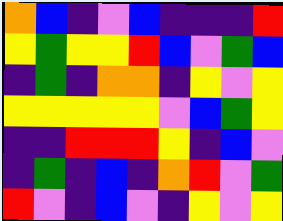[["orange", "blue", "indigo", "violet", "blue", "indigo", "indigo", "indigo", "red"], ["yellow", "green", "yellow", "yellow", "red", "blue", "violet", "green", "blue"], ["indigo", "green", "indigo", "orange", "orange", "indigo", "yellow", "violet", "yellow"], ["yellow", "yellow", "yellow", "yellow", "yellow", "violet", "blue", "green", "yellow"], ["indigo", "indigo", "red", "red", "red", "yellow", "indigo", "blue", "violet"], ["indigo", "green", "indigo", "blue", "indigo", "orange", "red", "violet", "green"], ["red", "violet", "indigo", "blue", "violet", "indigo", "yellow", "violet", "yellow"]]